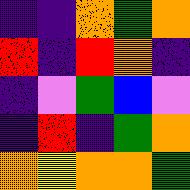[["indigo", "indigo", "orange", "green", "orange"], ["red", "indigo", "red", "orange", "indigo"], ["indigo", "violet", "green", "blue", "violet"], ["indigo", "red", "indigo", "green", "orange"], ["orange", "yellow", "orange", "orange", "green"]]